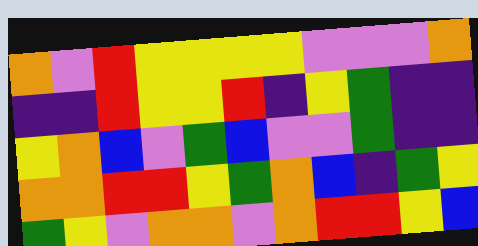[["orange", "violet", "red", "yellow", "yellow", "yellow", "yellow", "violet", "violet", "violet", "orange"], ["indigo", "indigo", "red", "yellow", "yellow", "red", "indigo", "yellow", "green", "indigo", "indigo"], ["yellow", "orange", "blue", "violet", "green", "blue", "violet", "violet", "green", "indigo", "indigo"], ["orange", "orange", "red", "red", "yellow", "green", "orange", "blue", "indigo", "green", "yellow"], ["green", "yellow", "violet", "orange", "orange", "violet", "orange", "red", "red", "yellow", "blue"]]